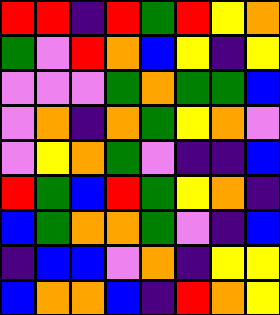[["red", "red", "indigo", "red", "green", "red", "yellow", "orange"], ["green", "violet", "red", "orange", "blue", "yellow", "indigo", "yellow"], ["violet", "violet", "violet", "green", "orange", "green", "green", "blue"], ["violet", "orange", "indigo", "orange", "green", "yellow", "orange", "violet"], ["violet", "yellow", "orange", "green", "violet", "indigo", "indigo", "blue"], ["red", "green", "blue", "red", "green", "yellow", "orange", "indigo"], ["blue", "green", "orange", "orange", "green", "violet", "indigo", "blue"], ["indigo", "blue", "blue", "violet", "orange", "indigo", "yellow", "yellow"], ["blue", "orange", "orange", "blue", "indigo", "red", "orange", "yellow"]]